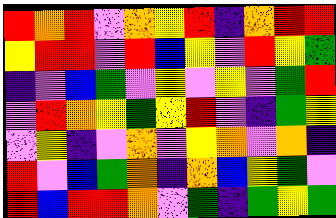[["red", "orange", "red", "violet", "orange", "yellow", "red", "indigo", "orange", "red", "red"], ["yellow", "red", "red", "violet", "red", "blue", "yellow", "violet", "red", "yellow", "green"], ["indigo", "violet", "blue", "green", "violet", "yellow", "violet", "yellow", "violet", "green", "red"], ["violet", "red", "orange", "yellow", "green", "yellow", "red", "violet", "indigo", "green", "yellow"], ["violet", "yellow", "indigo", "violet", "orange", "violet", "yellow", "orange", "violet", "orange", "indigo"], ["red", "violet", "blue", "green", "orange", "indigo", "orange", "blue", "yellow", "green", "violet"], ["red", "blue", "red", "red", "orange", "violet", "green", "indigo", "green", "yellow", "green"]]